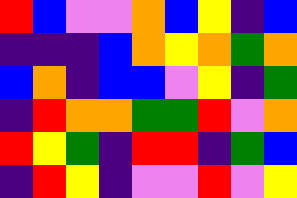[["red", "blue", "violet", "violet", "orange", "blue", "yellow", "indigo", "blue"], ["indigo", "indigo", "indigo", "blue", "orange", "yellow", "orange", "green", "orange"], ["blue", "orange", "indigo", "blue", "blue", "violet", "yellow", "indigo", "green"], ["indigo", "red", "orange", "orange", "green", "green", "red", "violet", "orange"], ["red", "yellow", "green", "indigo", "red", "red", "indigo", "green", "blue"], ["indigo", "red", "yellow", "indigo", "violet", "violet", "red", "violet", "yellow"]]